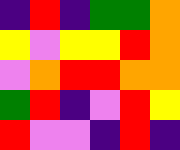[["indigo", "red", "indigo", "green", "green", "orange"], ["yellow", "violet", "yellow", "yellow", "red", "orange"], ["violet", "orange", "red", "red", "orange", "orange"], ["green", "red", "indigo", "violet", "red", "yellow"], ["red", "violet", "violet", "indigo", "red", "indigo"]]